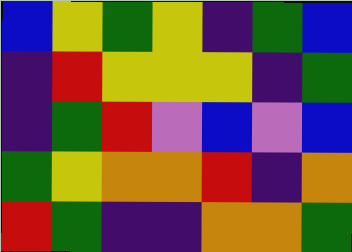[["blue", "yellow", "green", "yellow", "indigo", "green", "blue"], ["indigo", "red", "yellow", "yellow", "yellow", "indigo", "green"], ["indigo", "green", "red", "violet", "blue", "violet", "blue"], ["green", "yellow", "orange", "orange", "red", "indigo", "orange"], ["red", "green", "indigo", "indigo", "orange", "orange", "green"]]